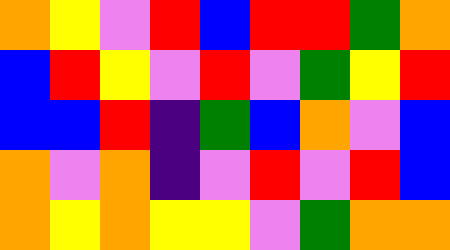[["orange", "yellow", "violet", "red", "blue", "red", "red", "green", "orange"], ["blue", "red", "yellow", "violet", "red", "violet", "green", "yellow", "red"], ["blue", "blue", "red", "indigo", "green", "blue", "orange", "violet", "blue"], ["orange", "violet", "orange", "indigo", "violet", "red", "violet", "red", "blue"], ["orange", "yellow", "orange", "yellow", "yellow", "violet", "green", "orange", "orange"]]